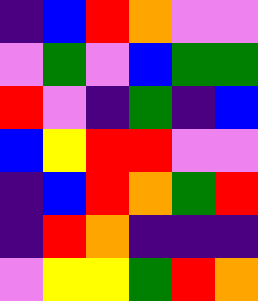[["indigo", "blue", "red", "orange", "violet", "violet"], ["violet", "green", "violet", "blue", "green", "green"], ["red", "violet", "indigo", "green", "indigo", "blue"], ["blue", "yellow", "red", "red", "violet", "violet"], ["indigo", "blue", "red", "orange", "green", "red"], ["indigo", "red", "orange", "indigo", "indigo", "indigo"], ["violet", "yellow", "yellow", "green", "red", "orange"]]